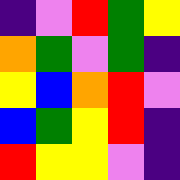[["indigo", "violet", "red", "green", "yellow"], ["orange", "green", "violet", "green", "indigo"], ["yellow", "blue", "orange", "red", "violet"], ["blue", "green", "yellow", "red", "indigo"], ["red", "yellow", "yellow", "violet", "indigo"]]